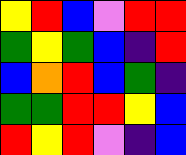[["yellow", "red", "blue", "violet", "red", "red"], ["green", "yellow", "green", "blue", "indigo", "red"], ["blue", "orange", "red", "blue", "green", "indigo"], ["green", "green", "red", "red", "yellow", "blue"], ["red", "yellow", "red", "violet", "indigo", "blue"]]